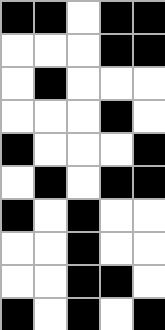[["black", "black", "white", "black", "black"], ["white", "white", "white", "black", "black"], ["white", "black", "white", "white", "white"], ["white", "white", "white", "black", "white"], ["black", "white", "white", "white", "black"], ["white", "black", "white", "black", "black"], ["black", "white", "black", "white", "white"], ["white", "white", "black", "white", "white"], ["white", "white", "black", "black", "white"], ["black", "white", "black", "white", "black"]]